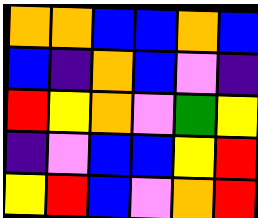[["orange", "orange", "blue", "blue", "orange", "blue"], ["blue", "indigo", "orange", "blue", "violet", "indigo"], ["red", "yellow", "orange", "violet", "green", "yellow"], ["indigo", "violet", "blue", "blue", "yellow", "red"], ["yellow", "red", "blue", "violet", "orange", "red"]]